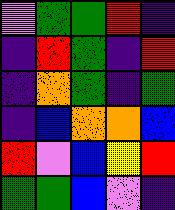[["violet", "green", "green", "red", "indigo"], ["indigo", "red", "green", "indigo", "red"], ["indigo", "orange", "green", "indigo", "green"], ["indigo", "blue", "orange", "orange", "blue"], ["red", "violet", "blue", "yellow", "red"], ["green", "green", "blue", "violet", "indigo"]]